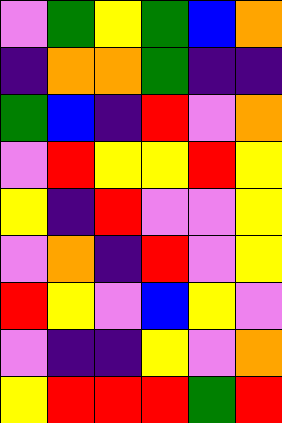[["violet", "green", "yellow", "green", "blue", "orange"], ["indigo", "orange", "orange", "green", "indigo", "indigo"], ["green", "blue", "indigo", "red", "violet", "orange"], ["violet", "red", "yellow", "yellow", "red", "yellow"], ["yellow", "indigo", "red", "violet", "violet", "yellow"], ["violet", "orange", "indigo", "red", "violet", "yellow"], ["red", "yellow", "violet", "blue", "yellow", "violet"], ["violet", "indigo", "indigo", "yellow", "violet", "orange"], ["yellow", "red", "red", "red", "green", "red"]]